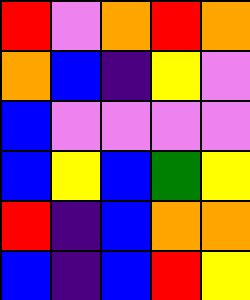[["red", "violet", "orange", "red", "orange"], ["orange", "blue", "indigo", "yellow", "violet"], ["blue", "violet", "violet", "violet", "violet"], ["blue", "yellow", "blue", "green", "yellow"], ["red", "indigo", "blue", "orange", "orange"], ["blue", "indigo", "blue", "red", "yellow"]]